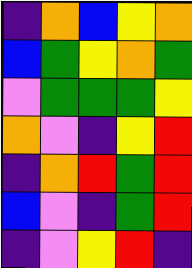[["indigo", "orange", "blue", "yellow", "orange"], ["blue", "green", "yellow", "orange", "green"], ["violet", "green", "green", "green", "yellow"], ["orange", "violet", "indigo", "yellow", "red"], ["indigo", "orange", "red", "green", "red"], ["blue", "violet", "indigo", "green", "red"], ["indigo", "violet", "yellow", "red", "indigo"]]